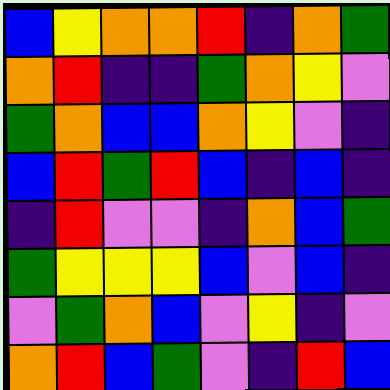[["blue", "yellow", "orange", "orange", "red", "indigo", "orange", "green"], ["orange", "red", "indigo", "indigo", "green", "orange", "yellow", "violet"], ["green", "orange", "blue", "blue", "orange", "yellow", "violet", "indigo"], ["blue", "red", "green", "red", "blue", "indigo", "blue", "indigo"], ["indigo", "red", "violet", "violet", "indigo", "orange", "blue", "green"], ["green", "yellow", "yellow", "yellow", "blue", "violet", "blue", "indigo"], ["violet", "green", "orange", "blue", "violet", "yellow", "indigo", "violet"], ["orange", "red", "blue", "green", "violet", "indigo", "red", "blue"]]